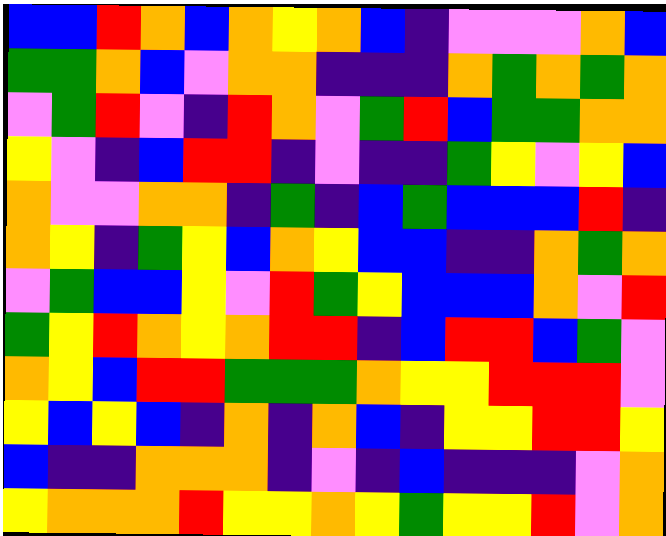[["blue", "blue", "red", "orange", "blue", "orange", "yellow", "orange", "blue", "indigo", "violet", "violet", "violet", "orange", "blue"], ["green", "green", "orange", "blue", "violet", "orange", "orange", "indigo", "indigo", "indigo", "orange", "green", "orange", "green", "orange"], ["violet", "green", "red", "violet", "indigo", "red", "orange", "violet", "green", "red", "blue", "green", "green", "orange", "orange"], ["yellow", "violet", "indigo", "blue", "red", "red", "indigo", "violet", "indigo", "indigo", "green", "yellow", "violet", "yellow", "blue"], ["orange", "violet", "violet", "orange", "orange", "indigo", "green", "indigo", "blue", "green", "blue", "blue", "blue", "red", "indigo"], ["orange", "yellow", "indigo", "green", "yellow", "blue", "orange", "yellow", "blue", "blue", "indigo", "indigo", "orange", "green", "orange"], ["violet", "green", "blue", "blue", "yellow", "violet", "red", "green", "yellow", "blue", "blue", "blue", "orange", "violet", "red"], ["green", "yellow", "red", "orange", "yellow", "orange", "red", "red", "indigo", "blue", "red", "red", "blue", "green", "violet"], ["orange", "yellow", "blue", "red", "red", "green", "green", "green", "orange", "yellow", "yellow", "red", "red", "red", "violet"], ["yellow", "blue", "yellow", "blue", "indigo", "orange", "indigo", "orange", "blue", "indigo", "yellow", "yellow", "red", "red", "yellow"], ["blue", "indigo", "indigo", "orange", "orange", "orange", "indigo", "violet", "indigo", "blue", "indigo", "indigo", "indigo", "violet", "orange"], ["yellow", "orange", "orange", "orange", "red", "yellow", "yellow", "orange", "yellow", "green", "yellow", "yellow", "red", "violet", "orange"]]